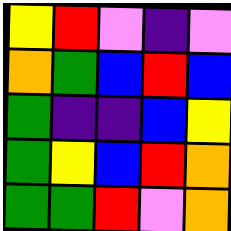[["yellow", "red", "violet", "indigo", "violet"], ["orange", "green", "blue", "red", "blue"], ["green", "indigo", "indigo", "blue", "yellow"], ["green", "yellow", "blue", "red", "orange"], ["green", "green", "red", "violet", "orange"]]